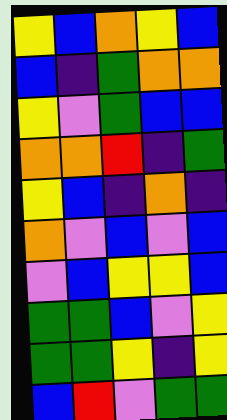[["yellow", "blue", "orange", "yellow", "blue"], ["blue", "indigo", "green", "orange", "orange"], ["yellow", "violet", "green", "blue", "blue"], ["orange", "orange", "red", "indigo", "green"], ["yellow", "blue", "indigo", "orange", "indigo"], ["orange", "violet", "blue", "violet", "blue"], ["violet", "blue", "yellow", "yellow", "blue"], ["green", "green", "blue", "violet", "yellow"], ["green", "green", "yellow", "indigo", "yellow"], ["blue", "red", "violet", "green", "green"]]